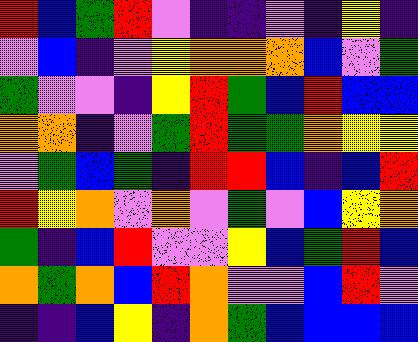[["red", "blue", "green", "red", "violet", "indigo", "indigo", "violet", "indigo", "yellow", "indigo"], ["violet", "blue", "indigo", "violet", "yellow", "orange", "orange", "orange", "blue", "violet", "green"], ["green", "violet", "violet", "indigo", "yellow", "red", "green", "blue", "red", "blue", "blue"], ["orange", "orange", "indigo", "violet", "green", "red", "green", "green", "orange", "yellow", "yellow"], ["violet", "green", "blue", "green", "indigo", "red", "red", "blue", "indigo", "blue", "red"], ["red", "yellow", "orange", "violet", "orange", "violet", "green", "violet", "blue", "yellow", "orange"], ["green", "indigo", "blue", "red", "violet", "violet", "yellow", "blue", "green", "red", "blue"], ["orange", "green", "orange", "blue", "red", "orange", "violet", "violet", "blue", "red", "violet"], ["indigo", "indigo", "blue", "yellow", "indigo", "orange", "green", "blue", "blue", "blue", "blue"]]